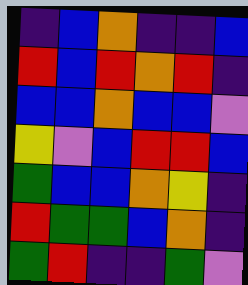[["indigo", "blue", "orange", "indigo", "indigo", "blue"], ["red", "blue", "red", "orange", "red", "indigo"], ["blue", "blue", "orange", "blue", "blue", "violet"], ["yellow", "violet", "blue", "red", "red", "blue"], ["green", "blue", "blue", "orange", "yellow", "indigo"], ["red", "green", "green", "blue", "orange", "indigo"], ["green", "red", "indigo", "indigo", "green", "violet"]]